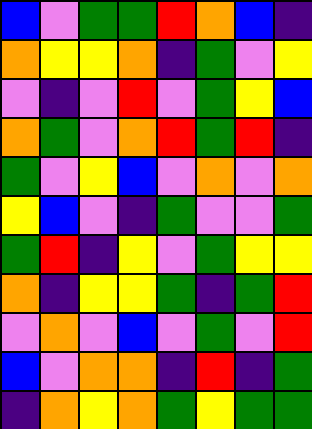[["blue", "violet", "green", "green", "red", "orange", "blue", "indigo"], ["orange", "yellow", "yellow", "orange", "indigo", "green", "violet", "yellow"], ["violet", "indigo", "violet", "red", "violet", "green", "yellow", "blue"], ["orange", "green", "violet", "orange", "red", "green", "red", "indigo"], ["green", "violet", "yellow", "blue", "violet", "orange", "violet", "orange"], ["yellow", "blue", "violet", "indigo", "green", "violet", "violet", "green"], ["green", "red", "indigo", "yellow", "violet", "green", "yellow", "yellow"], ["orange", "indigo", "yellow", "yellow", "green", "indigo", "green", "red"], ["violet", "orange", "violet", "blue", "violet", "green", "violet", "red"], ["blue", "violet", "orange", "orange", "indigo", "red", "indigo", "green"], ["indigo", "orange", "yellow", "orange", "green", "yellow", "green", "green"]]